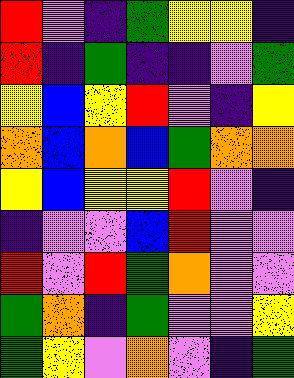[["red", "violet", "indigo", "green", "yellow", "yellow", "indigo"], ["red", "indigo", "green", "indigo", "indigo", "violet", "green"], ["yellow", "blue", "yellow", "red", "violet", "indigo", "yellow"], ["orange", "blue", "orange", "blue", "green", "orange", "orange"], ["yellow", "blue", "yellow", "yellow", "red", "violet", "indigo"], ["indigo", "violet", "violet", "blue", "red", "violet", "violet"], ["red", "violet", "red", "green", "orange", "violet", "violet"], ["green", "orange", "indigo", "green", "violet", "violet", "yellow"], ["green", "yellow", "violet", "orange", "violet", "indigo", "green"]]